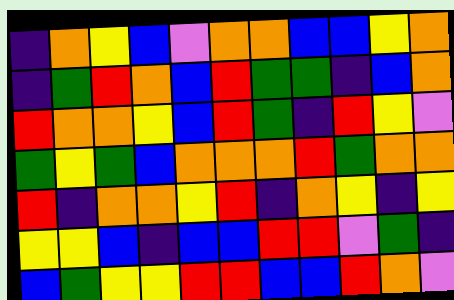[["indigo", "orange", "yellow", "blue", "violet", "orange", "orange", "blue", "blue", "yellow", "orange"], ["indigo", "green", "red", "orange", "blue", "red", "green", "green", "indigo", "blue", "orange"], ["red", "orange", "orange", "yellow", "blue", "red", "green", "indigo", "red", "yellow", "violet"], ["green", "yellow", "green", "blue", "orange", "orange", "orange", "red", "green", "orange", "orange"], ["red", "indigo", "orange", "orange", "yellow", "red", "indigo", "orange", "yellow", "indigo", "yellow"], ["yellow", "yellow", "blue", "indigo", "blue", "blue", "red", "red", "violet", "green", "indigo"], ["blue", "green", "yellow", "yellow", "red", "red", "blue", "blue", "red", "orange", "violet"]]